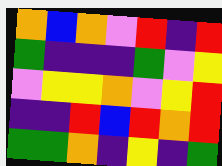[["orange", "blue", "orange", "violet", "red", "indigo", "red"], ["green", "indigo", "indigo", "indigo", "green", "violet", "yellow"], ["violet", "yellow", "yellow", "orange", "violet", "yellow", "red"], ["indigo", "indigo", "red", "blue", "red", "orange", "red"], ["green", "green", "orange", "indigo", "yellow", "indigo", "green"]]